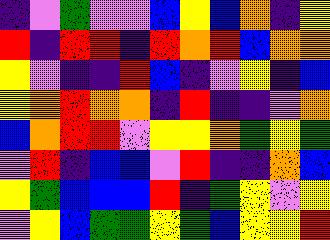[["indigo", "violet", "green", "violet", "violet", "blue", "yellow", "blue", "orange", "indigo", "yellow"], ["red", "indigo", "red", "red", "indigo", "red", "orange", "red", "blue", "orange", "orange"], ["yellow", "violet", "indigo", "indigo", "red", "blue", "indigo", "violet", "yellow", "indigo", "blue"], ["yellow", "orange", "red", "orange", "orange", "indigo", "red", "indigo", "indigo", "violet", "orange"], ["blue", "orange", "red", "red", "violet", "yellow", "yellow", "orange", "green", "yellow", "green"], ["violet", "red", "indigo", "blue", "blue", "violet", "red", "indigo", "indigo", "orange", "blue"], ["yellow", "green", "blue", "blue", "blue", "red", "indigo", "green", "yellow", "violet", "yellow"], ["violet", "yellow", "blue", "green", "green", "yellow", "green", "blue", "yellow", "yellow", "red"]]